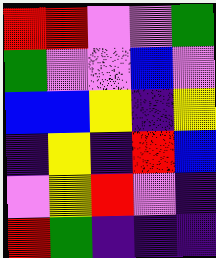[["red", "red", "violet", "violet", "green"], ["green", "violet", "violet", "blue", "violet"], ["blue", "blue", "yellow", "indigo", "yellow"], ["indigo", "yellow", "indigo", "red", "blue"], ["violet", "yellow", "red", "violet", "indigo"], ["red", "green", "indigo", "indigo", "indigo"]]